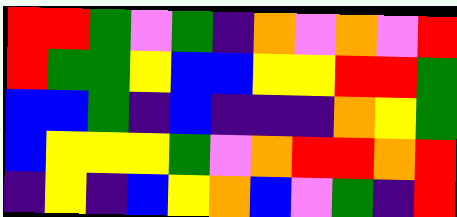[["red", "red", "green", "violet", "green", "indigo", "orange", "violet", "orange", "violet", "red"], ["red", "green", "green", "yellow", "blue", "blue", "yellow", "yellow", "red", "red", "green"], ["blue", "blue", "green", "indigo", "blue", "indigo", "indigo", "indigo", "orange", "yellow", "green"], ["blue", "yellow", "yellow", "yellow", "green", "violet", "orange", "red", "red", "orange", "red"], ["indigo", "yellow", "indigo", "blue", "yellow", "orange", "blue", "violet", "green", "indigo", "red"]]